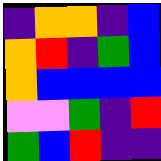[["indigo", "orange", "orange", "indigo", "blue"], ["orange", "red", "indigo", "green", "blue"], ["orange", "blue", "blue", "blue", "blue"], ["violet", "violet", "green", "indigo", "red"], ["green", "blue", "red", "indigo", "indigo"]]